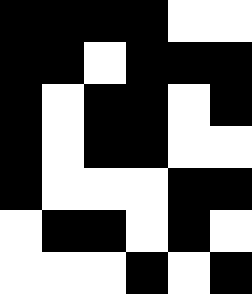[["black", "black", "black", "black", "white", "white"], ["black", "black", "white", "black", "black", "black"], ["black", "white", "black", "black", "white", "black"], ["black", "white", "black", "black", "white", "white"], ["black", "white", "white", "white", "black", "black"], ["white", "black", "black", "white", "black", "white"], ["white", "white", "white", "black", "white", "black"]]